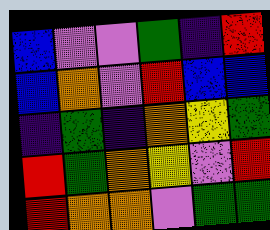[["blue", "violet", "violet", "green", "indigo", "red"], ["blue", "orange", "violet", "red", "blue", "blue"], ["indigo", "green", "indigo", "orange", "yellow", "green"], ["red", "green", "orange", "yellow", "violet", "red"], ["red", "orange", "orange", "violet", "green", "green"]]